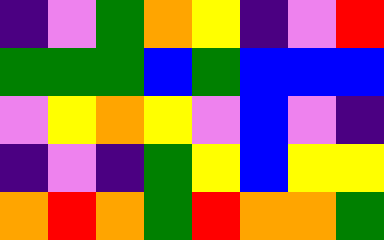[["indigo", "violet", "green", "orange", "yellow", "indigo", "violet", "red"], ["green", "green", "green", "blue", "green", "blue", "blue", "blue"], ["violet", "yellow", "orange", "yellow", "violet", "blue", "violet", "indigo"], ["indigo", "violet", "indigo", "green", "yellow", "blue", "yellow", "yellow"], ["orange", "red", "orange", "green", "red", "orange", "orange", "green"]]